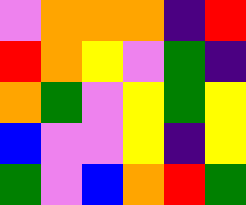[["violet", "orange", "orange", "orange", "indigo", "red"], ["red", "orange", "yellow", "violet", "green", "indigo"], ["orange", "green", "violet", "yellow", "green", "yellow"], ["blue", "violet", "violet", "yellow", "indigo", "yellow"], ["green", "violet", "blue", "orange", "red", "green"]]